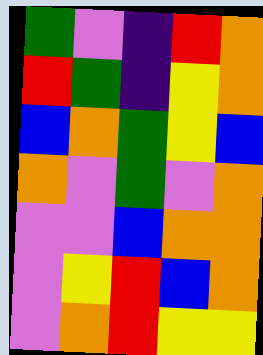[["green", "violet", "indigo", "red", "orange"], ["red", "green", "indigo", "yellow", "orange"], ["blue", "orange", "green", "yellow", "blue"], ["orange", "violet", "green", "violet", "orange"], ["violet", "violet", "blue", "orange", "orange"], ["violet", "yellow", "red", "blue", "orange"], ["violet", "orange", "red", "yellow", "yellow"]]